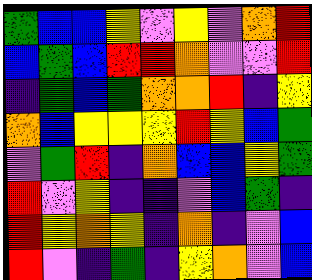[["green", "blue", "blue", "yellow", "violet", "yellow", "violet", "orange", "red"], ["blue", "green", "blue", "red", "red", "orange", "violet", "violet", "red"], ["indigo", "green", "blue", "green", "orange", "orange", "red", "indigo", "yellow"], ["orange", "blue", "yellow", "yellow", "yellow", "red", "yellow", "blue", "green"], ["violet", "green", "red", "indigo", "orange", "blue", "blue", "yellow", "green"], ["red", "violet", "yellow", "indigo", "indigo", "violet", "blue", "green", "indigo"], ["red", "yellow", "orange", "yellow", "indigo", "orange", "indigo", "violet", "blue"], ["red", "violet", "indigo", "green", "indigo", "yellow", "orange", "violet", "blue"]]